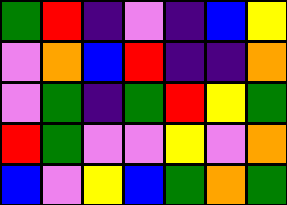[["green", "red", "indigo", "violet", "indigo", "blue", "yellow"], ["violet", "orange", "blue", "red", "indigo", "indigo", "orange"], ["violet", "green", "indigo", "green", "red", "yellow", "green"], ["red", "green", "violet", "violet", "yellow", "violet", "orange"], ["blue", "violet", "yellow", "blue", "green", "orange", "green"]]